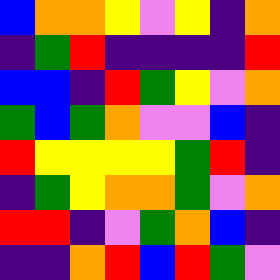[["blue", "orange", "orange", "yellow", "violet", "yellow", "indigo", "orange"], ["indigo", "green", "red", "indigo", "indigo", "indigo", "indigo", "red"], ["blue", "blue", "indigo", "red", "green", "yellow", "violet", "orange"], ["green", "blue", "green", "orange", "violet", "violet", "blue", "indigo"], ["red", "yellow", "yellow", "yellow", "yellow", "green", "red", "indigo"], ["indigo", "green", "yellow", "orange", "orange", "green", "violet", "orange"], ["red", "red", "indigo", "violet", "green", "orange", "blue", "indigo"], ["indigo", "indigo", "orange", "red", "blue", "red", "green", "violet"]]